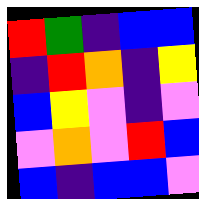[["red", "green", "indigo", "blue", "blue"], ["indigo", "red", "orange", "indigo", "yellow"], ["blue", "yellow", "violet", "indigo", "violet"], ["violet", "orange", "violet", "red", "blue"], ["blue", "indigo", "blue", "blue", "violet"]]